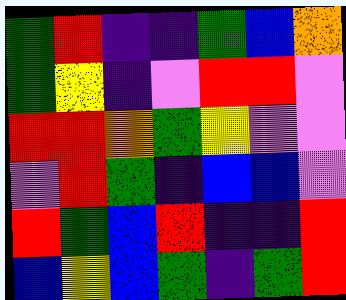[["green", "red", "indigo", "indigo", "green", "blue", "orange"], ["green", "yellow", "indigo", "violet", "red", "red", "violet"], ["red", "red", "orange", "green", "yellow", "violet", "violet"], ["violet", "red", "green", "indigo", "blue", "blue", "violet"], ["red", "green", "blue", "red", "indigo", "indigo", "red"], ["blue", "yellow", "blue", "green", "indigo", "green", "red"]]